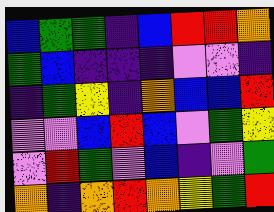[["blue", "green", "green", "indigo", "blue", "red", "red", "orange"], ["green", "blue", "indigo", "indigo", "indigo", "violet", "violet", "indigo"], ["indigo", "green", "yellow", "indigo", "orange", "blue", "blue", "red"], ["violet", "violet", "blue", "red", "blue", "violet", "green", "yellow"], ["violet", "red", "green", "violet", "blue", "indigo", "violet", "green"], ["orange", "indigo", "orange", "red", "orange", "yellow", "green", "red"]]